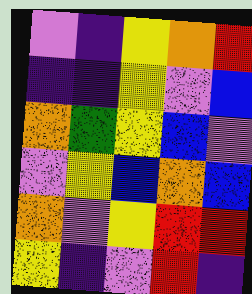[["violet", "indigo", "yellow", "orange", "red"], ["indigo", "indigo", "yellow", "violet", "blue"], ["orange", "green", "yellow", "blue", "violet"], ["violet", "yellow", "blue", "orange", "blue"], ["orange", "violet", "yellow", "red", "red"], ["yellow", "indigo", "violet", "red", "indigo"]]